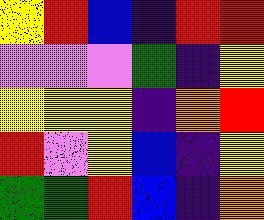[["yellow", "red", "blue", "indigo", "red", "red"], ["violet", "violet", "violet", "green", "indigo", "yellow"], ["yellow", "yellow", "yellow", "indigo", "orange", "red"], ["red", "violet", "yellow", "blue", "indigo", "yellow"], ["green", "green", "red", "blue", "indigo", "orange"]]